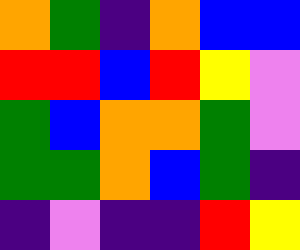[["orange", "green", "indigo", "orange", "blue", "blue"], ["red", "red", "blue", "red", "yellow", "violet"], ["green", "blue", "orange", "orange", "green", "violet"], ["green", "green", "orange", "blue", "green", "indigo"], ["indigo", "violet", "indigo", "indigo", "red", "yellow"]]